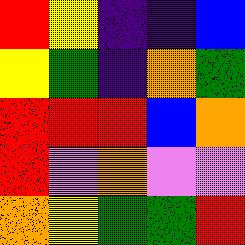[["red", "yellow", "indigo", "indigo", "blue"], ["yellow", "green", "indigo", "orange", "green"], ["red", "red", "red", "blue", "orange"], ["red", "violet", "orange", "violet", "violet"], ["orange", "yellow", "green", "green", "red"]]